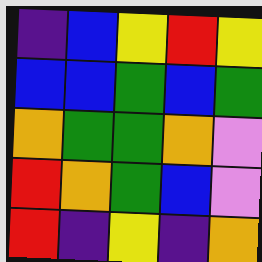[["indigo", "blue", "yellow", "red", "yellow"], ["blue", "blue", "green", "blue", "green"], ["orange", "green", "green", "orange", "violet"], ["red", "orange", "green", "blue", "violet"], ["red", "indigo", "yellow", "indigo", "orange"]]